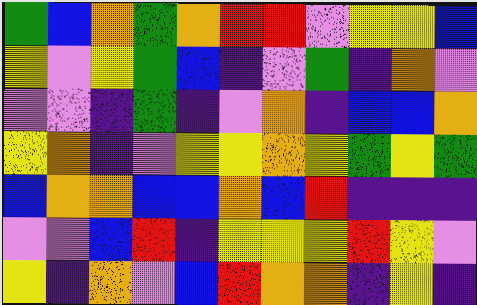[["green", "blue", "orange", "green", "orange", "red", "red", "violet", "yellow", "yellow", "blue"], ["yellow", "violet", "yellow", "green", "blue", "indigo", "violet", "green", "indigo", "orange", "violet"], ["violet", "violet", "indigo", "green", "indigo", "violet", "orange", "indigo", "blue", "blue", "orange"], ["yellow", "orange", "indigo", "violet", "yellow", "yellow", "orange", "yellow", "green", "yellow", "green"], ["blue", "orange", "orange", "blue", "blue", "orange", "blue", "red", "indigo", "indigo", "indigo"], ["violet", "violet", "blue", "red", "indigo", "yellow", "yellow", "yellow", "red", "yellow", "violet"], ["yellow", "indigo", "orange", "violet", "blue", "red", "orange", "orange", "indigo", "yellow", "indigo"]]